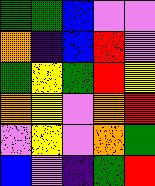[["green", "green", "blue", "violet", "violet"], ["orange", "indigo", "blue", "red", "violet"], ["green", "yellow", "green", "red", "yellow"], ["orange", "yellow", "violet", "orange", "red"], ["violet", "yellow", "violet", "orange", "green"], ["blue", "violet", "indigo", "green", "red"]]